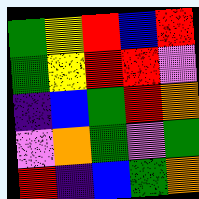[["green", "yellow", "red", "blue", "red"], ["green", "yellow", "red", "red", "violet"], ["indigo", "blue", "green", "red", "orange"], ["violet", "orange", "green", "violet", "green"], ["red", "indigo", "blue", "green", "orange"]]